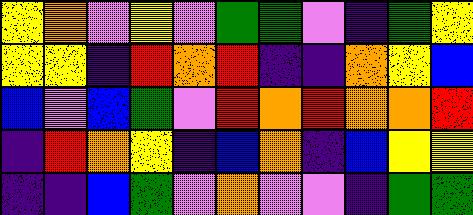[["yellow", "orange", "violet", "yellow", "violet", "green", "green", "violet", "indigo", "green", "yellow"], ["yellow", "yellow", "indigo", "red", "orange", "red", "indigo", "indigo", "orange", "yellow", "blue"], ["blue", "violet", "blue", "green", "violet", "red", "orange", "red", "orange", "orange", "red"], ["indigo", "red", "orange", "yellow", "indigo", "blue", "orange", "indigo", "blue", "yellow", "yellow"], ["indigo", "indigo", "blue", "green", "violet", "orange", "violet", "violet", "indigo", "green", "green"]]